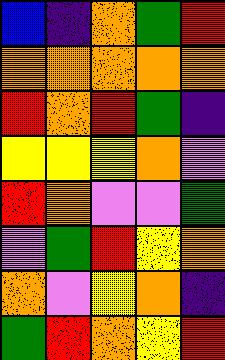[["blue", "indigo", "orange", "green", "red"], ["orange", "orange", "orange", "orange", "orange"], ["red", "orange", "red", "green", "indigo"], ["yellow", "yellow", "yellow", "orange", "violet"], ["red", "orange", "violet", "violet", "green"], ["violet", "green", "red", "yellow", "orange"], ["orange", "violet", "yellow", "orange", "indigo"], ["green", "red", "orange", "yellow", "red"]]